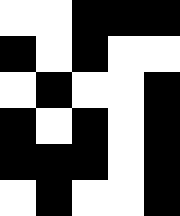[["white", "white", "black", "black", "black"], ["black", "white", "black", "white", "white"], ["white", "black", "white", "white", "black"], ["black", "white", "black", "white", "black"], ["black", "black", "black", "white", "black"], ["white", "black", "white", "white", "black"]]